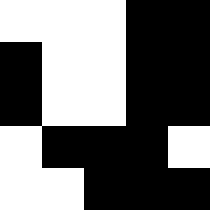[["white", "white", "white", "black", "black"], ["black", "white", "white", "black", "black"], ["black", "white", "white", "black", "black"], ["white", "black", "black", "black", "white"], ["white", "white", "black", "black", "black"]]